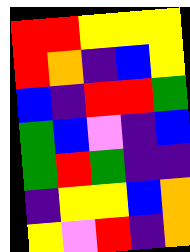[["red", "red", "yellow", "yellow", "yellow"], ["red", "orange", "indigo", "blue", "yellow"], ["blue", "indigo", "red", "red", "green"], ["green", "blue", "violet", "indigo", "blue"], ["green", "red", "green", "indigo", "indigo"], ["indigo", "yellow", "yellow", "blue", "orange"], ["yellow", "violet", "red", "indigo", "orange"]]